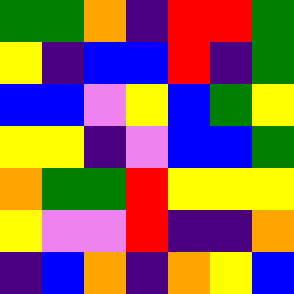[["green", "green", "orange", "indigo", "red", "red", "green"], ["yellow", "indigo", "blue", "blue", "red", "indigo", "green"], ["blue", "blue", "violet", "yellow", "blue", "green", "yellow"], ["yellow", "yellow", "indigo", "violet", "blue", "blue", "green"], ["orange", "green", "green", "red", "yellow", "yellow", "yellow"], ["yellow", "violet", "violet", "red", "indigo", "indigo", "orange"], ["indigo", "blue", "orange", "indigo", "orange", "yellow", "blue"]]